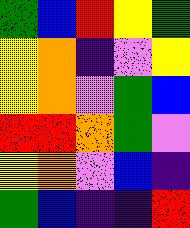[["green", "blue", "red", "yellow", "green"], ["yellow", "orange", "indigo", "violet", "yellow"], ["yellow", "orange", "violet", "green", "blue"], ["red", "red", "orange", "green", "violet"], ["yellow", "orange", "violet", "blue", "indigo"], ["green", "blue", "indigo", "indigo", "red"]]